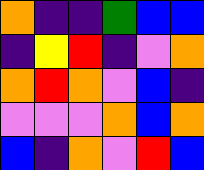[["orange", "indigo", "indigo", "green", "blue", "blue"], ["indigo", "yellow", "red", "indigo", "violet", "orange"], ["orange", "red", "orange", "violet", "blue", "indigo"], ["violet", "violet", "violet", "orange", "blue", "orange"], ["blue", "indigo", "orange", "violet", "red", "blue"]]